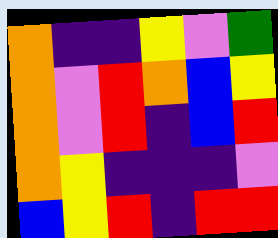[["orange", "indigo", "indigo", "yellow", "violet", "green"], ["orange", "violet", "red", "orange", "blue", "yellow"], ["orange", "violet", "red", "indigo", "blue", "red"], ["orange", "yellow", "indigo", "indigo", "indigo", "violet"], ["blue", "yellow", "red", "indigo", "red", "red"]]